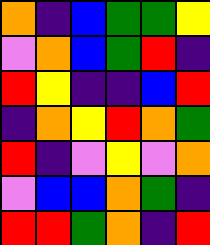[["orange", "indigo", "blue", "green", "green", "yellow"], ["violet", "orange", "blue", "green", "red", "indigo"], ["red", "yellow", "indigo", "indigo", "blue", "red"], ["indigo", "orange", "yellow", "red", "orange", "green"], ["red", "indigo", "violet", "yellow", "violet", "orange"], ["violet", "blue", "blue", "orange", "green", "indigo"], ["red", "red", "green", "orange", "indigo", "red"]]